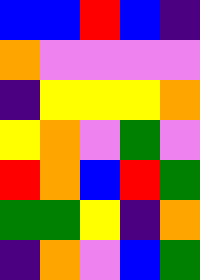[["blue", "blue", "red", "blue", "indigo"], ["orange", "violet", "violet", "violet", "violet"], ["indigo", "yellow", "yellow", "yellow", "orange"], ["yellow", "orange", "violet", "green", "violet"], ["red", "orange", "blue", "red", "green"], ["green", "green", "yellow", "indigo", "orange"], ["indigo", "orange", "violet", "blue", "green"]]